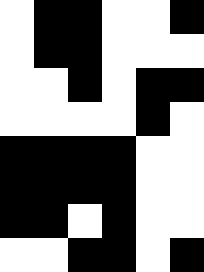[["white", "black", "black", "white", "white", "black"], ["white", "black", "black", "white", "white", "white"], ["white", "white", "black", "white", "black", "black"], ["white", "white", "white", "white", "black", "white"], ["black", "black", "black", "black", "white", "white"], ["black", "black", "black", "black", "white", "white"], ["black", "black", "white", "black", "white", "white"], ["white", "white", "black", "black", "white", "black"]]